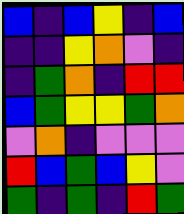[["blue", "indigo", "blue", "yellow", "indigo", "blue"], ["indigo", "indigo", "yellow", "orange", "violet", "indigo"], ["indigo", "green", "orange", "indigo", "red", "red"], ["blue", "green", "yellow", "yellow", "green", "orange"], ["violet", "orange", "indigo", "violet", "violet", "violet"], ["red", "blue", "green", "blue", "yellow", "violet"], ["green", "indigo", "green", "indigo", "red", "green"]]